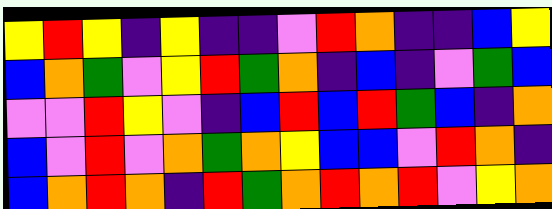[["yellow", "red", "yellow", "indigo", "yellow", "indigo", "indigo", "violet", "red", "orange", "indigo", "indigo", "blue", "yellow"], ["blue", "orange", "green", "violet", "yellow", "red", "green", "orange", "indigo", "blue", "indigo", "violet", "green", "blue"], ["violet", "violet", "red", "yellow", "violet", "indigo", "blue", "red", "blue", "red", "green", "blue", "indigo", "orange"], ["blue", "violet", "red", "violet", "orange", "green", "orange", "yellow", "blue", "blue", "violet", "red", "orange", "indigo"], ["blue", "orange", "red", "orange", "indigo", "red", "green", "orange", "red", "orange", "red", "violet", "yellow", "orange"]]